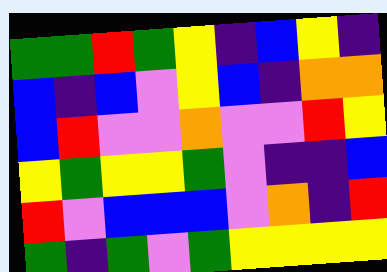[["green", "green", "red", "green", "yellow", "indigo", "blue", "yellow", "indigo"], ["blue", "indigo", "blue", "violet", "yellow", "blue", "indigo", "orange", "orange"], ["blue", "red", "violet", "violet", "orange", "violet", "violet", "red", "yellow"], ["yellow", "green", "yellow", "yellow", "green", "violet", "indigo", "indigo", "blue"], ["red", "violet", "blue", "blue", "blue", "violet", "orange", "indigo", "red"], ["green", "indigo", "green", "violet", "green", "yellow", "yellow", "yellow", "yellow"]]